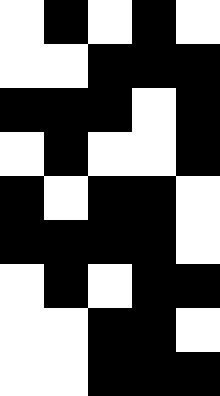[["white", "black", "white", "black", "white"], ["white", "white", "black", "black", "black"], ["black", "black", "black", "white", "black"], ["white", "black", "white", "white", "black"], ["black", "white", "black", "black", "white"], ["black", "black", "black", "black", "white"], ["white", "black", "white", "black", "black"], ["white", "white", "black", "black", "white"], ["white", "white", "black", "black", "black"]]